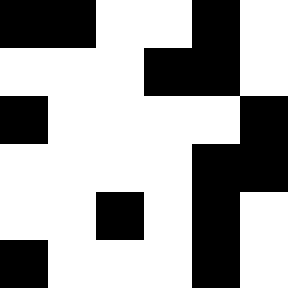[["black", "black", "white", "white", "black", "white"], ["white", "white", "white", "black", "black", "white"], ["black", "white", "white", "white", "white", "black"], ["white", "white", "white", "white", "black", "black"], ["white", "white", "black", "white", "black", "white"], ["black", "white", "white", "white", "black", "white"]]